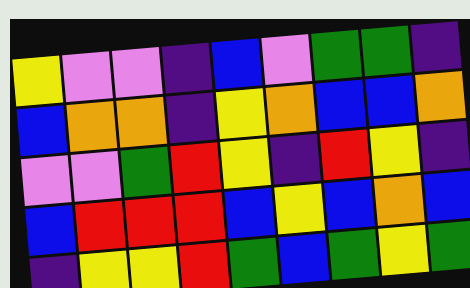[["yellow", "violet", "violet", "indigo", "blue", "violet", "green", "green", "indigo"], ["blue", "orange", "orange", "indigo", "yellow", "orange", "blue", "blue", "orange"], ["violet", "violet", "green", "red", "yellow", "indigo", "red", "yellow", "indigo"], ["blue", "red", "red", "red", "blue", "yellow", "blue", "orange", "blue"], ["indigo", "yellow", "yellow", "red", "green", "blue", "green", "yellow", "green"]]